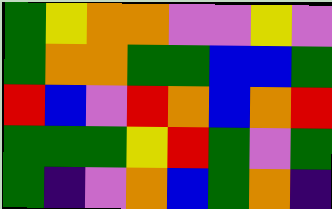[["green", "yellow", "orange", "orange", "violet", "violet", "yellow", "violet"], ["green", "orange", "orange", "green", "green", "blue", "blue", "green"], ["red", "blue", "violet", "red", "orange", "blue", "orange", "red"], ["green", "green", "green", "yellow", "red", "green", "violet", "green"], ["green", "indigo", "violet", "orange", "blue", "green", "orange", "indigo"]]